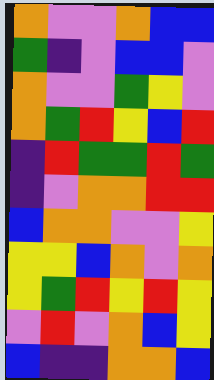[["orange", "violet", "violet", "orange", "blue", "blue"], ["green", "indigo", "violet", "blue", "blue", "violet"], ["orange", "violet", "violet", "green", "yellow", "violet"], ["orange", "green", "red", "yellow", "blue", "red"], ["indigo", "red", "green", "green", "red", "green"], ["indigo", "violet", "orange", "orange", "red", "red"], ["blue", "orange", "orange", "violet", "violet", "yellow"], ["yellow", "yellow", "blue", "orange", "violet", "orange"], ["yellow", "green", "red", "yellow", "red", "yellow"], ["violet", "red", "violet", "orange", "blue", "yellow"], ["blue", "indigo", "indigo", "orange", "orange", "blue"]]